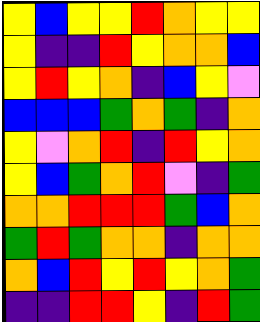[["yellow", "blue", "yellow", "yellow", "red", "orange", "yellow", "yellow"], ["yellow", "indigo", "indigo", "red", "yellow", "orange", "orange", "blue"], ["yellow", "red", "yellow", "orange", "indigo", "blue", "yellow", "violet"], ["blue", "blue", "blue", "green", "orange", "green", "indigo", "orange"], ["yellow", "violet", "orange", "red", "indigo", "red", "yellow", "orange"], ["yellow", "blue", "green", "orange", "red", "violet", "indigo", "green"], ["orange", "orange", "red", "red", "red", "green", "blue", "orange"], ["green", "red", "green", "orange", "orange", "indigo", "orange", "orange"], ["orange", "blue", "red", "yellow", "red", "yellow", "orange", "green"], ["indigo", "indigo", "red", "red", "yellow", "indigo", "red", "green"]]